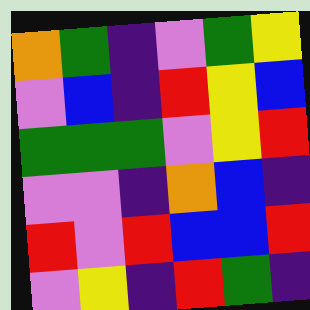[["orange", "green", "indigo", "violet", "green", "yellow"], ["violet", "blue", "indigo", "red", "yellow", "blue"], ["green", "green", "green", "violet", "yellow", "red"], ["violet", "violet", "indigo", "orange", "blue", "indigo"], ["red", "violet", "red", "blue", "blue", "red"], ["violet", "yellow", "indigo", "red", "green", "indigo"]]